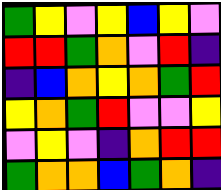[["green", "yellow", "violet", "yellow", "blue", "yellow", "violet"], ["red", "red", "green", "orange", "violet", "red", "indigo"], ["indigo", "blue", "orange", "yellow", "orange", "green", "red"], ["yellow", "orange", "green", "red", "violet", "violet", "yellow"], ["violet", "yellow", "violet", "indigo", "orange", "red", "red"], ["green", "orange", "orange", "blue", "green", "orange", "indigo"]]